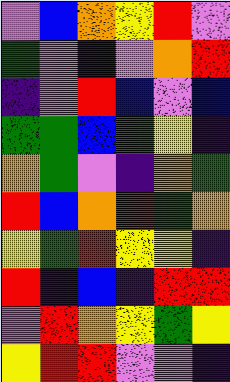[["violet", "blue", "orange", "yellow", "red", "violet"], ["green", "violet", "indigo", "violet", "orange", "red"], ["indigo", "violet", "red", "blue", "violet", "blue"], ["green", "green", "blue", "green", "yellow", "indigo"], ["orange", "green", "violet", "indigo", "orange", "green"], ["red", "blue", "orange", "red", "green", "orange"], ["yellow", "green", "red", "yellow", "yellow", "indigo"], ["red", "indigo", "blue", "indigo", "red", "red"], ["violet", "red", "orange", "yellow", "green", "yellow"], ["yellow", "red", "red", "violet", "violet", "indigo"]]